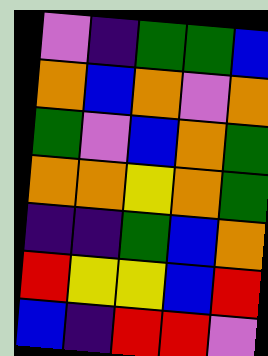[["violet", "indigo", "green", "green", "blue"], ["orange", "blue", "orange", "violet", "orange"], ["green", "violet", "blue", "orange", "green"], ["orange", "orange", "yellow", "orange", "green"], ["indigo", "indigo", "green", "blue", "orange"], ["red", "yellow", "yellow", "blue", "red"], ["blue", "indigo", "red", "red", "violet"]]